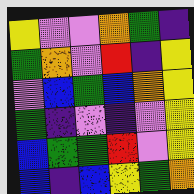[["yellow", "violet", "violet", "orange", "green", "indigo"], ["green", "orange", "violet", "red", "indigo", "yellow"], ["violet", "blue", "green", "blue", "orange", "yellow"], ["green", "indigo", "violet", "indigo", "violet", "yellow"], ["blue", "green", "green", "red", "violet", "yellow"], ["blue", "indigo", "blue", "yellow", "green", "orange"]]